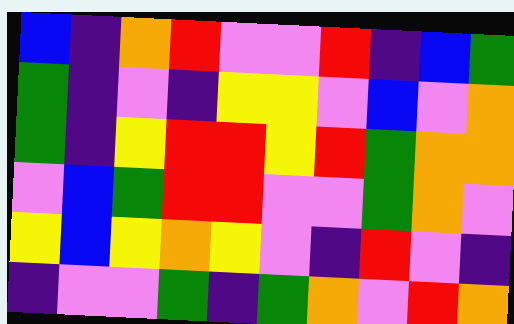[["blue", "indigo", "orange", "red", "violet", "violet", "red", "indigo", "blue", "green"], ["green", "indigo", "violet", "indigo", "yellow", "yellow", "violet", "blue", "violet", "orange"], ["green", "indigo", "yellow", "red", "red", "yellow", "red", "green", "orange", "orange"], ["violet", "blue", "green", "red", "red", "violet", "violet", "green", "orange", "violet"], ["yellow", "blue", "yellow", "orange", "yellow", "violet", "indigo", "red", "violet", "indigo"], ["indigo", "violet", "violet", "green", "indigo", "green", "orange", "violet", "red", "orange"]]